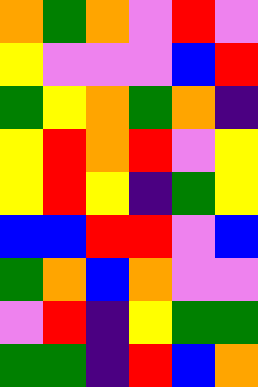[["orange", "green", "orange", "violet", "red", "violet"], ["yellow", "violet", "violet", "violet", "blue", "red"], ["green", "yellow", "orange", "green", "orange", "indigo"], ["yellow", "red", "orange", "red", "violet", "yellow"], ["yellow", "red", "yellow", "indigo", "green", "yellow"], ["blue", "blue", "red", "red", "violet", "blue"], ["green", "orange", "blue", "orange", "violet", "violet"], ["violet", "red", "indigo", "yellow", "green", "green"], ["green", "green", "indigo", "red", "blue", "orange"]]